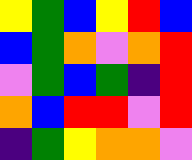[["yellow", "green", "blue", "yellow", "red", "blue"], ["blue", "green", "orange", "violet", "orange", "red"], ["violet", "green", "blue", "green", "indigo", "red"], ["orange", "blue", "red", "red", "violet", "red"], ["indigo", "green", "yellow", "orange", "orange", "violet"]]